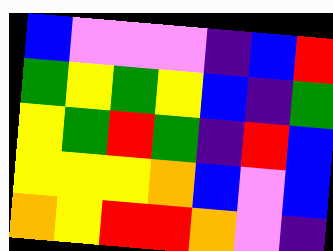[["blue", "violet", "violet", "violet", "indigo", "blue", "red"], ["green", "yellow", "green", "yellow", "blue", "indigo", "green"], ["yellow", "green", "red", "green", "indigo", "red", "blue"], ["yellow", "yellow", "yellow", "orange", "blue", "violet", "blue"], ["orange", "yellow", "red", "red", "orange", "violet", "indigo"]]